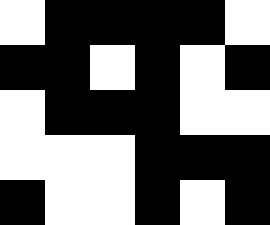[["white", "black", "black", "black", "black", "white"], ["black", "black", "white", "black", "white", "black"], ["white", "black", "black", "black", "white", "white"], ["white", "white", "white", "black", "black", "black"], ["black", "white", "white", "black", "white", "black"]]